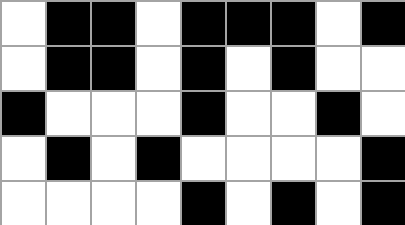[["white", "black", "black", "white", "black", "black", "black", "white", "black"], ["white", "black", "black", "white", "black", "white", "black", "white", "white"], ["black", "white", "white", "white", "black", "white", "white", "black", "white"], ["white", "black", "white", "black", "white", "white", "white", "white", "black"], ["white", "white", "white", "white", "black", "white", "black", "white", "black"]]